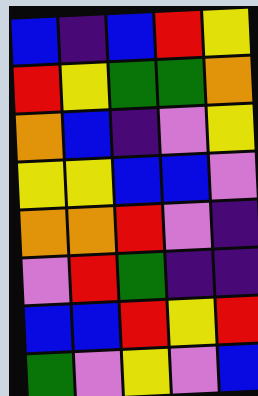[["blue", "indigo", "blue", "red", "yellow"], ["red", "yellow", "green", "green", "orange"], ["orange", "blue", "indigo", "violet", "yellow"], ["yellow", "yellow", "blue", "blue", "violet"], ["orange", "orange", "red", "violet", "indigo"], ["violet", "red", "green", "indigo", "indigo"], ["blue", "blue", "red", "yellow", "red"], ["green", "violet", "yellow", "violet", "blue"]]